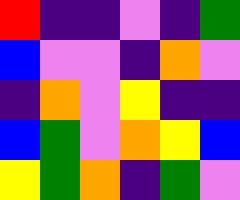[["red", "indigo", "indigo", "violet", "indigo", "green"], ["blue", "violet", "violet", "indigo", "orange", "violet"], ["indigo", "orange", "violet", "yellow", "indigo", "indigo"], ["blue", "green", "violet", "orange", "yellow", "blue"], ["yellow", "green", "orange", "indigo", "green", "violet"]]